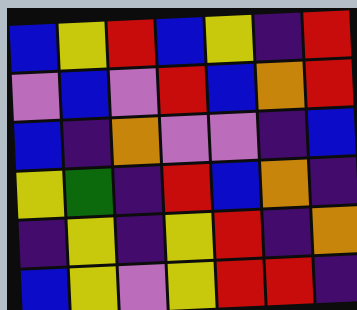[["blue", "yellow", "red", "blue", "yellow", "indigo", "red"], ["violet", "blue", "violet", "red", "blue", "orange", "red"], ["blue", "indigo", "orange", "violet", "violet", "indigo", "blue"], ["yellow", "green", "indigo", "red", "blue", "orange", "indigo"], ["indigo", "yellow", "indigo", "yellow", "red", "indigo", "orange"], ["blue", "yellow", "violet", "yellow", "red", "red", "indigo"]]